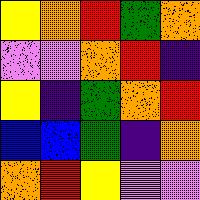[["yellow", "orange", "red", "green", "orange"], ["violet", "violet", "orange", "red", "indigo"], ["yellow", "indigo", "green", "orange", "red"], ["blue", "blue", "green", "indigo", "orange"], ["orange", "red", "yellow", "violet", "violet"]]